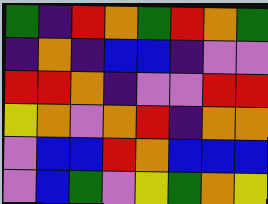[["green", "indigo", "red", "orange", "green", "red", "orange", "green"], ["indigo", "orange", "indigo", "blue", "blue", "indigo", "violet", "violet"], ["red", "red", "orange", "indigo", "violet", "violet", "red", "red"], ["yellow", "orange", "violet", "orange", "red", "indigo", "orange", "orange"], ["violet", "blue", "blue", "red", "orange", "blue", "blue", "blue"], ["violet", "blue", "green", "violet", "yellow", "green", "orange", "yellow"]]